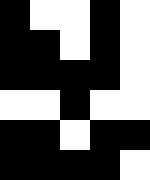[["black", "white", "white", "black", "white"], ["black", "black", "white", "black", "white"], ["black", "black", "black", "black", "white"], ["white", "white", "black", "white", "white"], ["black", "black", "white", "black", "black"], ["black", "black", "black", "black", "white"]]